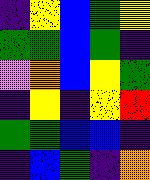[["indigo", "yellow", "blue", "green", "yellow"], ["green", "green", "blue", "green", "indigo"], ["violet", "orange", "blue", "yellow", "green"], ["indigo", "yellow", "indigo", "yellow", "red"], ["green", "green", "blue", "blue", "indigo"], ["indigo", "blue", "green", "indigo", "orange"]]